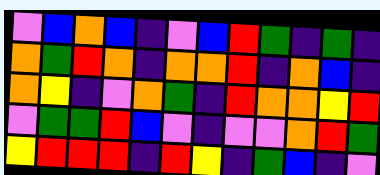[["violet", "blue", "orange", "blue", "indigo", "violet", "blue", "red", "green", "indigo", "green", "indigo"], ["orange", "green", "red", "orange", "indigo", "orange", "orange", "red", "indigo", "orange", "blue", "indigo"], ["orange", "yellow", "indigo", "violet", "orange", "green", "indigo", "red", "orange", "orange", "yellow", "red"], ["violet", "green", "green", "red", "blue", "violet", "indigo", "violet", "violet", "orange", "red", "green"], ["yellow", "red", "red", "red", "indigo", "red", "yellow", "indigo", "green", "blue", "indigo", "violet"]]